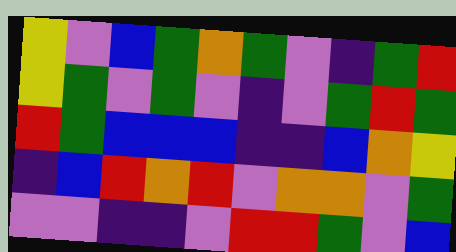[["yellow", "violet", "blue", "green", "orange", "green", "violet", "indigo", "green", "red"], ["yellow", "green", "violet", "green", "violet", "indigo", "violet", "green", "red", "green"], ["red", "green", "blue", "blue", "blue", "indigo", "indigo", "blue", "orange", "yellow"], ["indigo", "blue", "red", "orange", "red", "violet", "orange", "orange", "violet", "green"], ["violet", "violet", "indigo", "indigo", "violet", "red", "red", "green", "violet", "blue"]]